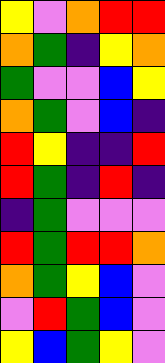[["yellow", "violet", "orange", "red", "red"], ["orange", "green", "indigo", "yellow", "orange"], ["green", "violet", "violet", "blue", "yellow"], ["orange", "green", "violet", "blue", "indigo"], ["red", "yellow", "indigo", "indigo", "red"], ["red", "green", "indigo", "red", "indigo"], ["indigo", "green", "violet", "violet", "violet"], ["red", "green", "red", "red", "orange"], ["orange", "green", "yellow", "blue", "violet"], ["violet", "red", "green", "blue", "violet"], ["yellow", "blue", "green", "yellow", "violet"]]